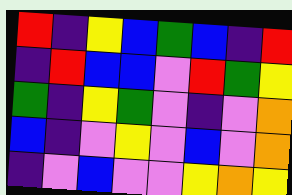[["red", "indigo", "yellow", "blue", "green", "blue", "indigo", "red"], ["indigo", "red", "blue", "blue", "violet", "red", "green", "yellow"], ["green", "indigo", "yellow", "green", "violet", "indigo", "violet", "orange"], ["blue", "indigo", "violet", "yellow", "violet", "blue", "violet", "orange"], ["indigo", "violet", "blue", "violet", "violet", "yellow", "orange", "yellow"]]